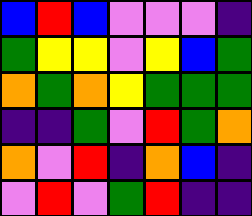[["blue", "red", "blue", "violet", "violet", "violet", "indigo"], ["green", "yellow", "yellow", "violet", "yellow", "blue", "green"], ["orange", "green", "orange", "yellow", "green", "green", "green"], ["indigo", "indigo", "green", "violet", "red", "green", "orange"], ["orange", "violet", "red", "indigo", "orange", "blue", "indigo"], ["violet", "red", "violet", "green", "red", "indigo", "indigo"]]